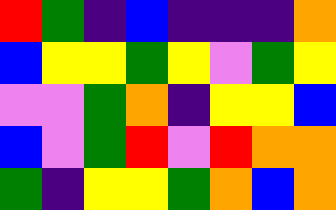[["red", "green", "indigo", "blue", "indigo", "indigo", "indigo", "orange"], ["blue", "yellow", "yellow", "green", "yellow", "violet", "green", "yellow"], ["violet", "violet", "green", "orange", "indigo", "yellow", "yellow", "blue"], ["blue", "violet", "green", "red", "violet", "red", "orange", "orange"], ["green", "indigo", "yellow", "yellow", "green", "orange", "blue", "orange"]]